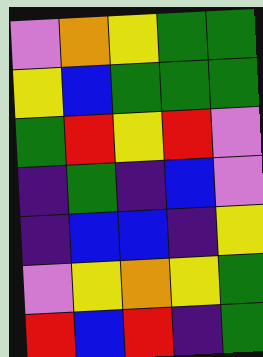[["violet", "orange", "yellow", "green", "green"], ["yellow", "blue", "green", "green", "green"], ["green", "red", "yellow", "red", "violet"], ["indigo", "green", "indigo", "blue", "violet"], ["indigo", "blue", "blue", "indigo", "yellow"], ["violet", "yellow", "orange", "yellow", "green"], ["red", "blue", "red", "indigo", "green"]]